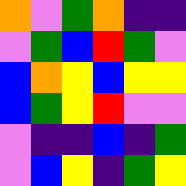[["orange", "violet", "green", "orange", "indigo", "indigo"], ["violet", "green", "blue", "red", "green", "violet"], ["blue", "orange", "yellow", "blue", "yellow", "yellow"], ["blue", "green", "yellow", "red", "violet", "violet"], ["violet", "indigo", "indigo", "blue", "indigo", "green"], ["violet", "blue", "yellow", "indigo", "green", "yellow"]]